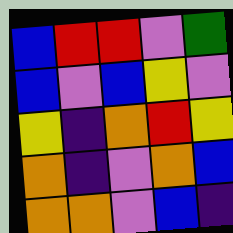[["blue", "red", "red", "violet", "green"], ["blue", "violet", "blue", "yellow", "violet"], ["yellow", "indigo", "orange", "red", "yellow"], ["orange", "indigo", "violet", "orange", "blue"], ["orange", "orange", "violet", "blue", "indigo"]]